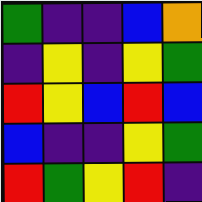[["green", "indigo", "indigo", "blue", "orange"], ["indigo", "yellow", "indigo", "yellow", "green"], ["red", "yellow", "blue", "red", "blue"], ["blue", "indigo", "indigo", "yellow", "green"], ["red", "green", "yellow", "red", "indigo"]]